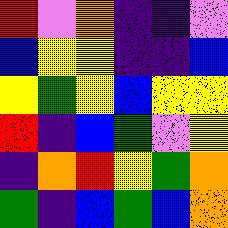[["red", "violet", "orange", "indigo", "indigo", "violet"], ["blue", "yellow", "yellow", "indigo", "indigo", "blue"], ["yellow", "green", "yellow", "blue", "yellow", "yellow"], ["red", "indigo", "blue", "green", "violet", "yellow"], ["indigo", "orange", "red", "yellow", "green", "orange"], ["green", "indigo", "blue", "green", "blue", "orange"]]